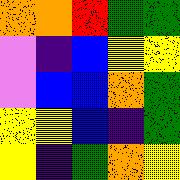[["orange", "orange", "red", "green", "green"], ["violet", "indigo", "blue", "yellow", "yellow"], ["violet", "blue", "blue", "orange", "green"], ["yellow", "yellow", "blue", "indigo", "green"], ["yellow", "indigo", "green", "orange", "yellow"]]